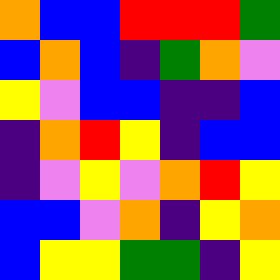[["orange", "blue", "blue", "red", "red", "red", "green"], ["blue", "orange", "blue", "indigo", "green", "orange", "violet"], ["yellow", "violet", "blue", "blue", "indigo", "indigo", "blue"], ["indigo", "orange", "red", "yellow", "indigo", "blue", "blue"], ["indigo", "violet", "yellow", "violet", "orange", "red", "yellow"], ["blue", "blue", "violet", "orange", "indigo", "yellow", "orange"], ["blue", "yellow", "yellow", "green", "green", "indigo", "yellow"]]